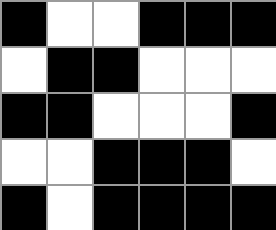[["black", "white", "white", "black", "black", "black"], ["white", "black", "black", "white", "white", "white"], ["black", "black", "white", "white", "white", "black"], ["white", "white", "black", "black", "black", "white"], ["black", "white", "black", "black", "black", "black"]]